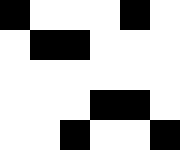[["black", "white", "white", "white", "black", "white"], ["white", "black", "black", "white", "white", "white"], ["white", "white", "white", "white", "white", "white"], ["white", "white", "white", "black", "black", "white"], ["white", "white", "black", "white", "white", "black"]]